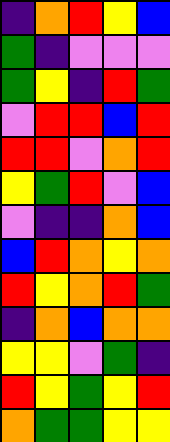[["indigo", "orange", "red", "yellow", "blue"], ["green", "indigo", "violet", "violet", "violet"], ["green", "yellow", "indigo", "red", "green"], ["violet", "red", "red", "blue", "red"], ["red", "red", "violet", "orange", "red"], ["yellow", "green", "red", "violet", "blue"], ["violet", "indigo", "indigo", "orange", "blue"], ["blue", "red", "orange", "yellow", "orange"], ["red", "yellow", "orange", "red", "green"], ["indigo", "orange", "blue", "orange", "orange"], ["yellow", "yellow", "violet", "green", "indigo"], ["red", "yellow", "green", "yellow", "red"], ["orange", "green", "green", "yellow", "yellow"]]